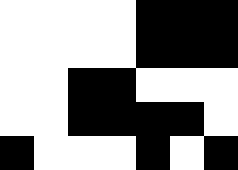[["white", "white", "white", "white", "black", "black", "black"], ["white", "white", "white", "white", "black", "black", "black"], ["white", "white", "black", "black", "white", "white", "white"], ["white", "white", "black", "black", "black", "black", "white"], ["black", "white", "white", "white", "black", "white", "black"]]